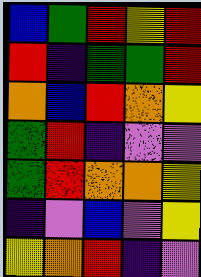[["blue", "green", "red", "yellow", "red"], ["red", "indigo", "green", "green", "red"], ["orange", "blue", "red", "orange", "yellow"], ["green", "red", "indigo", "violet", "violet"], ["green", "red", "orange", "orange", "yellow"], ["indigo", "violet", "blue", "violet", "yellow"], ["yellow", "orange", "red", "indigo", "violet"]]